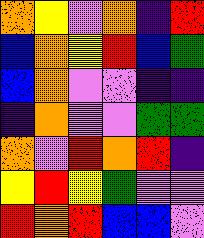[["orange", "yellow", "violet", "orange", "indigo", "red"], ["blue", "orange", "yellow", "red", "blue", "green"], ["blue", "orange", "violet", "violet", "indigo", "indigo"], ["indigo", "orange", "violet", "violet", "green", "green"], ["orange", "violet", "red", "orange", "red", "indigo"], ["yellow", "red", "yellow", "green", "violet", "violet"], ["red", "orange", "red", "blue", "blue", "violet"]]